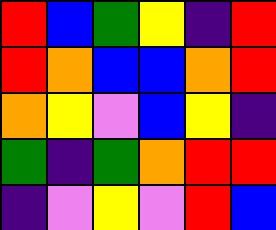[["red", "blue", "green", "yellow", "indigo", "red"], ["red", "orange", "blue", "blue", "orange", "red"], ["orange", "yellow", "violet", "blue", "yellow", "indigo"], ["green", "indigo", "green", "orange", "red", "red"], ["indigo", "violet", "yellow", "violet", "red", "blue"]]